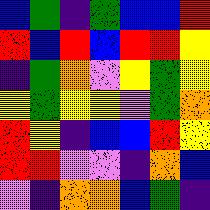[["blue", "green", "indigo", "green", "blue", "blue", "red"], ["red", "blue", "red", "blue", "red", "red", "yellow"], ["indigo", "green", "orange", "violet", "yellow", "green", "yellow"], ["yellow", "green", "yellow", "yellow", "violet", "green", "orange"], ["red", "yellow", "indigo", "blue", "blue", "red", "yellow"], ["red", "red", "violet", "violet", "indigo", "orange", "blue"], ["violet", "indigo", "orange", "orange", "blue", "green", "indigo"]]